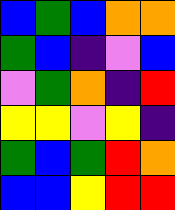[["blue", "green", "blue", "orange", "orange"], ["green", "blue", "indigo", "violet", "blue"], ["violet", "green", "orange", "indigo", "red"], ["yellow", "yellow", "violet", "yellow", "indigo"], ["green", "blue", "green", "red", "orange"], ["blue", "blue", "yellow", "red", "red"]]